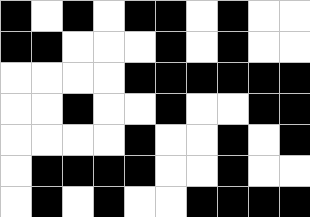[["black", "white", "black", "white", "black", "black", "white", "black", "white", "white"], ["black", "black", "white", "white", "white", "black", "white", "black", "white", "white"], ["white", "white", "white", "white", "black", "black", "black", "black", "black", "black"], ["white", "white", "black", "white", "white", "black", "white", "white", "black", "black"], ["white", "white", "white", "white", "black", "white", "white", "black", "white", "black"], ["white", "black", "black", "black", "black", "white", "white", "black", "white", "white"], ["white", "black", "white", "black", "white", "white", "black", "black", "black", "black"]]